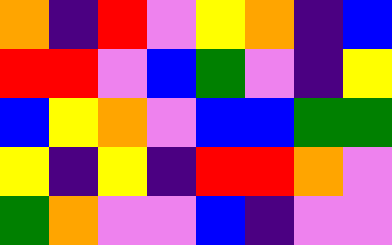[["orange", "indigo", "red", "violet", "yellow", "orange", "indigo", "blue"], ["red", "red", "violet", "blue", "green", "violet", "indigo", "yellow"], ["blue", "yellow", "orange", "violet", "blue", "blue", "green", "green"], ["yellow", "indigo", "yellow", "indigo", "red", "red", "orange", "violet"], ["green", "orange", "violet", "violet", "blue", "indigo", "violet", "violet"]]